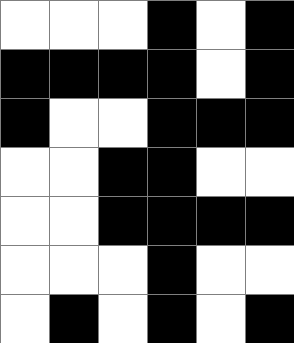[["white", "white", "white", "black", "white", "black"], ["black", "black", "black", "black", "white", "black"], ["black", "white", "white", "black", "black", "black"], ["white", "white", "black", "black", "white", "white"], ["white", "white", "black", "black", "black", "black"], ["white", "white", "white", "black", "white", "white"], ["white", "black", "white", "black", "white", "black"]]